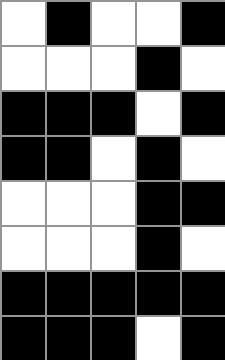[["white", "black", "white", "white", "black"], ["white", "white", "white", "black", "white"], ["black", "black", "black", "white", "black"], ["black", "black", "white", "black", "white"], ["white", "white", "white", "black", "black"], ["white", "white", "white", "black", "white"], ["black", "black", "black", "black", "black"], ["black", "black", "black", "white", "black"]]